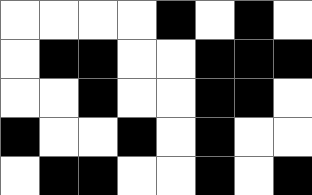[["white", "white", "white", "white", "black", "white", "black", "white"], ["white", "black", "black", "white", "white", "black", "black", "black"], ["white", "white", "black", "white", "white", "black", "black", "white"], ["black", "white", "white", "black", "white", "black", "white", "white"], ["white", "black", "black", "white", "white", "black", "white", "black"]]